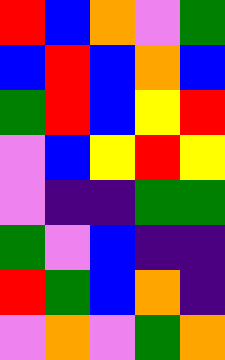[["red", "blue", "orange", "violet", "green"], ["blue", "red", "blue", "orange", "blue"], ["green", "red", "blue", "yellow", "red"], ["violet", "blue", "yellow", "red", "yellow"], ["violet", "indigo", "indigo", "green", "green"], ["green", "violet", "blue", "indigo", "indigo"], ["red", "green", "blue", "orange", "indigo"], ["violet", "orange", "violet", "green", "orange"]]